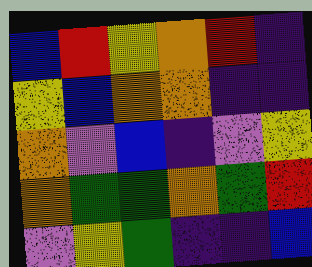[["blue", "red", "yellow", "orange", "red", "indigo"], ["yellow", "blue", "orange", "orange", "indigo", "indigo"], ["orange", "violet", "blue", "indigo", "violet", "yellow"], ["orange", "green", "green", "orange", "green", "red"], ["violet", "yellow", "green", "indigo", "indigo", "blue"]]